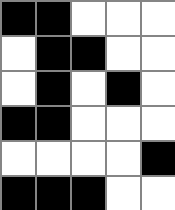[["black", "black", "white", "white", "white"], ["white", "black", "black", "white", "white"], ["white", "black", "white", "black", "white"], ["black", "black", "white", "white", "white"], ["white", "white", "white", "white", "black"], ["black", "black", "black", "white", "white"]]